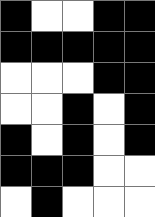[["black", "white", "white", "black", "black"], ["black", "black", "black", "black", "black"], ["white", "white", "white", "black", "black"], ["white", "white", "black", "white", "black"], ["black", "white", "black", "white", "black"], ["black", "black", "black", "white", "white"], ["white", "black", "white", "white", "white"]]